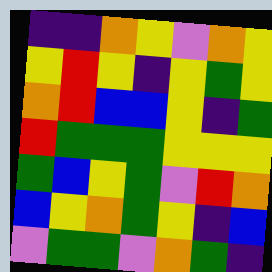[["indigo", "indigo", "orange", "yellow", "violet", "orange", "yellow"], ["yellow", "red", "yellow", "indigo", "yellow", "green", "yellow"], ["orange", "red", "blue", "blue", "yellow", "indigo", "green"], ["red", "green", "green", "green", "yellow", "yellow", "yellow"], ["green", "blue", "yellow", "green", "violet", "red", "orange"], ["blue", "yellow", "orange", "green", "yellow", "indigo", "blue"], ["violet", "green", "green", "violet", "orange", "green", "indigo"]]